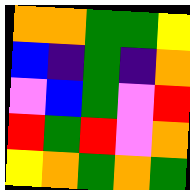[["orange", "orange", "green", "green", "yellow"], ["blue", "indigo", "green", "indigo", "orange"], ["violet", "blue", "green", "violet", "red"], ["red", "green", "red", "violet", "orange"], ["yellow", "orange", "green", "orange", "green"]]